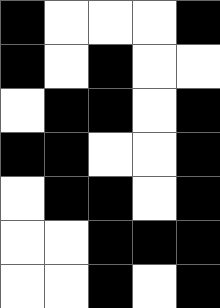[["black", "white", "white", "white", "black"], ["black", "white", "black", "white", "white"], ["white", "black", "black", "white", "black"], ["black", "black", "white", "white", "black"], ["white", "black", "black", "white", "black"], ["white", "white", "black", "black", "black"], ["white", "white", "black", "white", "black"]]